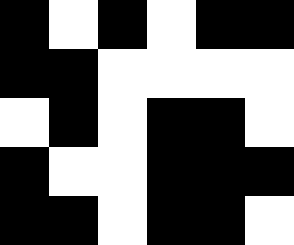[["black", "white", "black", "white", "black", "black"], ["black", "black", "white", "white", "white", "white"], ["white", "black", "white", "black", "black", "white"], ["black", "white", "white", "black", "black", "black"], ["black", "black", "white", "black", "black", "white"]]